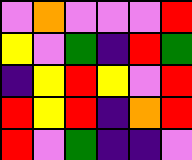[["violet", "orange", "violet", "violet", "violet", "red"], ["yellow", "violet", "green", "indigo", "red", "green"], ["indigo", "yellow", "red", "yellow", "violet", "red"], ["red", "yellow", "red", "indigo", "orange", "red"], ["red", "violet", "green", "indigo", "indigo", "violet"]]